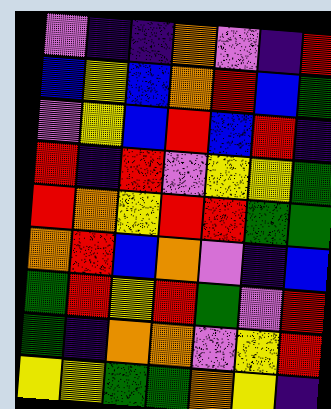[["violet", "indigo", "indigo", "orange", "violet", "indigo", "red"], ["blue", "yellow", "blue", "orange", "red", "blue", "green"], ["violet", "yellow", "blue", "red", "blue", "red", "indigo"], ["red", "indigo", "red", "violet", "yellow", "yellow", "green"], ["red", "orange", "yellow", "red", "red", "green", "green"], ["orange", "red", "blue", "orange", "violet", "indigo", "blue"], ["green", "red", "yellow", "red", "green", "violet", "red"], ["green", "indigo", "orange", "orange", "violet", "yellow", "red"], ["yellow", "yellow", "green", "green", "orange", "yellow", "indigo"]]